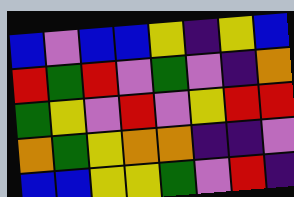[["blue", "violet", "blue", "blue", "yellow", "indigo", "yellow", "blue"], ["red", "green", "red", "violet", "green", "violet", "indigo", "orange"], ["green", "yellow", "violet", "red", "violet", "yellow", "red", "red"], ["orange", "green", "yellow", "orange", "orange", "indigo", "indigo", "violet"], ["blue", "blue", "yellow", "yellow", "green", "violet", "red", "indigo"]]